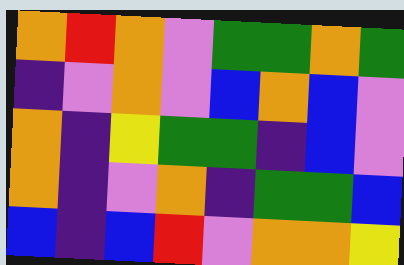[["orange", "red", "orange", "violet", "green", "green", "orange", "green"], ["indigo", "violet", "orange", "violet", "blue", "orange", "blue", "violet"], ["orange", "indigo", "yellow", "green", "green", "indigo", "blue", "violet"], ["orange", "indigo", "violet", "orange", "indigo", "green", "green", "blue"], ["blue", "indigo", "blue", "red", "violet", "orange", "orange", "yellow"]]